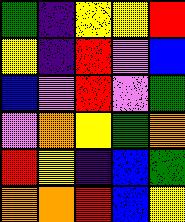[["green", "indigo", "yellow", "yellow", "red"], ["yellow", "indigo", "red", "violet", "blue"], ["blue", "violet", "red", "violet", "green"], ["violet", "orange", "yellow", "green", "orange"], ["red", "yellow", "indigo", "blue", "green"], ["orange", "orange", "red", "blue", "yellow"]]